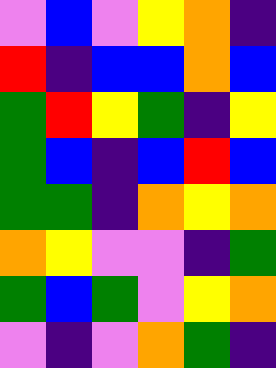[["violet", "blue", "violet", "yellow", "orange", "indigo"], ["red", "indigo", "blue", "blue", "orange", "blue"], ["green", "red", "yellow", "green", "indigo", "yellow"], ["green", "blue", "indigo", "blue", "red", "blue"], ["green", "green", "indigo", "orange", "yellow", "orange"], ["orange", "yellow", "violet", "violet", "indigo", "green"], ["green", "blue", "green", "violet", "yellow", "orange"], ["violet", "indigo", "violet", "orange", "green", "indigo"]]